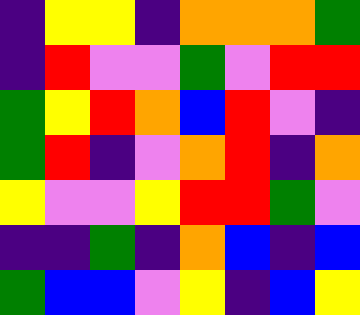[["indigo", "yellow", "yellow", "indigo", "orange", "orange", "orange", "green"], ["indigo", "red", "violet", "violet", "green", "violet", "red", "red"], ["green", "yellow", "red", "orange", "blue", "red", "violet", "indigo"], ["green", "red", "indigo", "violet", "orange", "red", "indigo", "orange"], ["yellow", "violet", "violet", "yellow", "red", "red", "green", "violet"], ["indigo", "indigo", "green", "indigo", "orange", "blue", "indigo", "blue"], ["green", "blue", "blue", "violet", "yellow", "indigo", "blue", "yellow"]]